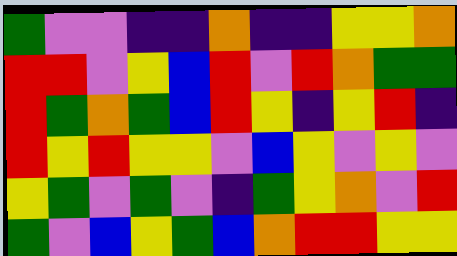[["green", "violet", "violet", "indigo", "indigo", "orange", "indigo", "indigo", "yellow", "yellow", "orange"], ["red", "red", "violet", "yellow", "blue", "red", "violet", "red", "orange", "green", "green"], ["red", "green", "orange", "green", "blue", "red", "yellow", "indigo", "yellow", "red", "indigo"], ["red", "yellow", "red", "yellow", "yellow", "violet", "blue", "yellow", "violet", "yellow", "violet"], ["yellow", "green", "violet", "green", "violet", "indigo", "green", "yellow", "orange", "violet", "red"], ["green", "violet", "blue", "yellow", "green", "blue", "orange", "red", "red", "yellow", "yellow"]]